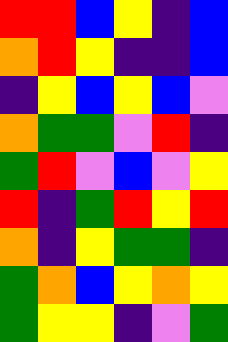[["red", "red", "blue", "yellow", "indigo", "blue"], ["orange", "red", "yellow", "indigo", "indigo", "blue"], ["indigo", "yellow", "blue", "yellow", "blue", "violet"], ["orange", "green", "green", "violet", "red", "indigo"], ["green", "red", "violet", "blue", "violet", "yellow"], ["red", "indigo", "green", "red", "yellow", "red"], ["orange", "indigo", "yellow", "green", "green", "indigo"], ["green", "orange", "blue", "yellow", "orange", "yellow"], ["green", "yellow", "yellow", "indigo", "violet", "green"]]